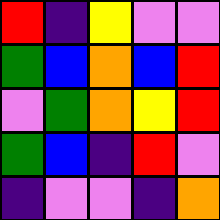[["red", "indigo", "yellow", "violet", "violet"], ["green", "blue", "orange", "blue", "red"], ["violet", "green", "orange", "yellow", "red"], ["green", "blue", "indigo", "red", "violet"], ["indigo", "violet", "violet", "indigo", "orange"]]